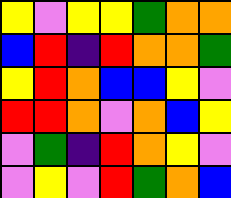[["yellow", "violet", "yellow", "yellow", "green", "orange", "orange"], ["blue", "red", "indigo", "red", "orange", "orange", "green"], ["yellow", "red", "orange", "blue", "blue", "yellow", "violet"], ["red", "red", "orange", "violet", "orange", "blue", "yellow"], ["violet", "green", "indigo", "red", "orange", "yellow", "violet"], ["violet", "yellow", "violet", "red", "green", "orange", "blue"]]